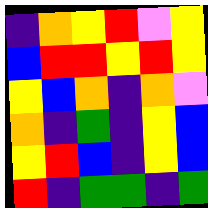[["indigo", "orange", "yellow", "red", "violet", "yellow"], ["blue", "red", "red", "yellow", "red", "yellow"], ["yellow", "blue", "orange", "indigo", "orange", "violet"], ["orange", "indigo", "green", "indigo", "yellow", "blue"], ["yellow", "red", "blue", "indigo", "yellow", "blue"], ["red", "indigo", "green", "green", "indigo", "green"]]